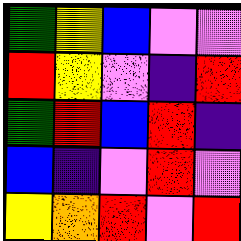[["green", "yellow", "blue", "violet", "violet"], ["red", "yellow", "violet", "indigo", "red"], ["green", "red", "blue", "red", "indigo"], ["blue", "indigo", "violet", "red", "violet"], ["yellow", "orange", "red", "violet", "red"]]